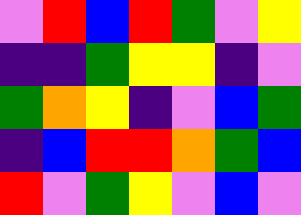[["violet", "red", "blue", "red", "green", "violet", "yellow"], ["indigo", "indigo", "green", "yellow", "yellow", "indigo", "violet"], ["green", "orange", "yellow", "indigo", "violet", "blue", "green"], ["indigo", "blue", "red", "red", "orange", "green", "blue"], ["red", "violet", "green", "yellow", "violet", "blue", "violet"]]